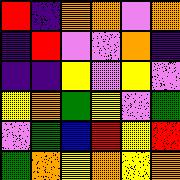[["red", "indigo", "orange", "orange", "violet", "orange"], ["indigo", "red", "violet", "violet", "orange", "indigo"], ["indigo", "indigo", "yellow", "violet", "yellow", "violet"], ["yellow", "orange", "green", "yellow", "violet", "green"], ["violet", "green", "blue", "red", "yellow", "red"], ["green", "orange", "yellow", "orange", "yellow", "orange"]]